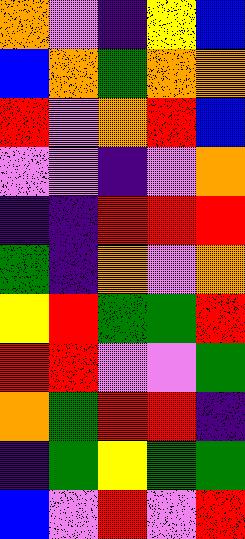[["orange", "violet", "indigo", "yellow", "blue"], ["blue", "orange", "green", "orange", "orange"], ["red", "violet", "orange", "red", "blue"], ["violet", "violet", "indigo", "violet", "orange"], ["indigo", "indigo", "red", "red", "red"], ["green", "indigo", "orange", "violet", "orange"], ["yellow", "red", "green", "green", "red"], ["red", "red", "violet", "violet", "green"], ["orange", "green", "red", "red", "indigo"], ["indigo", "green", "yellow", "green", "green"], ["blue", "violet", "red", "violet", "red"]]